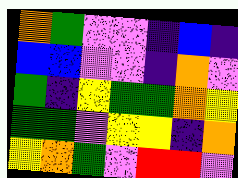[["orange", "green", "violet", "violet", "indigo", "blue", "indigo"], ["blue", "blue", "violet", "violet", "indigo", "orange", "violet"], ["green", "indigo", "yellow", "green", "green", "orange", "yellow"], ["green", "green", "violet", "yellow", "yellow", "indigo", "orange"], ["yellow", "orange", "green", "violet", "red", "red", "violet"]]